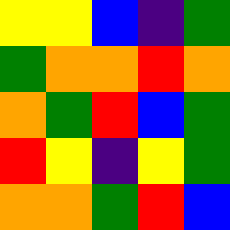[["yellow", "yellow", "blue", "indigo", "green"], ["green", "orange", "orange", "red", "orange"], ["orange", "green", "red", "blue", "green"], ["red", "yellow", "indigo", "yellow", "green"], ["orange", "orange", "green", "red", "blue"]]